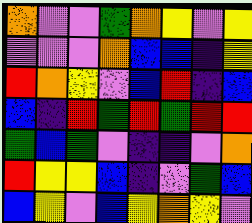[["orange", "violet", "violet", "green", "orange", "yellow", "violet", "yellow"], ["violet", "violet", "violet", "orange", "blue", "blue", "indigo", "yellow"], ["red", "orange", "yellow", "violet", "blue", "red", "indigo", "blue"], ["blue", "indigo", "red", "green", "red", "green", "red", "red"], ["green", "blue", "green", "violet", "indigo", "indigo", "violet", "orange"], ["red", "yellow", "yellow", "blue", "indigo", "violet", "green", "blue"], ["blue", "yellow", "violet", "blue", "yellow", "orange", "yellow", "violet"]]